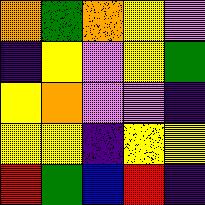[["orange", "green", "orange", "yellow", "violet"], ["indigo", "yellow", "violet", "yellow", "green"], ["yellow", "orange", "violet", "violet", "indigo"], ["yellow", "yellow", "indigo", "yellow", "yellow"], ["red", "green", "blue", "red", "indigo"]]